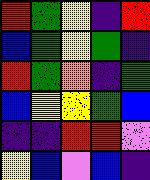[["red", "green", "yellow", "indigo", "red"], ["blue", "green", "yellow", "green", "indigo"], ["red", "green", "orange", "indigo", "green"], ["blue", "yellow", "yellow", "green", "blue"], ["indigo", "indigo", "red", "red", "violet"], ["yellow", "blue", "violet", "blue", "indigo"]]